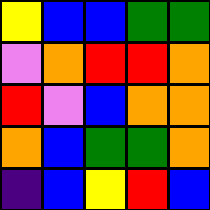[["yellow", "blue", "blue", "green", "green"], ["violet", "orange", "red", "red", "orange"], ["red", "violet", "blue", "orange", "orange"], ["orange", "blue", "green", "green", "orange"], ["indigo", "blue", "yellow", "red", "blue"]]